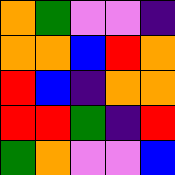[["orange", "green", "violet", "violet", "indigo"], ["orange", "orange", "blue", "red", "orange"], ["red", "blue", "indigo", "orange", "orange"], ["red", "red", "green", "indigo", "red"], ["green", "orange", "violet", "violet", "blue"]]